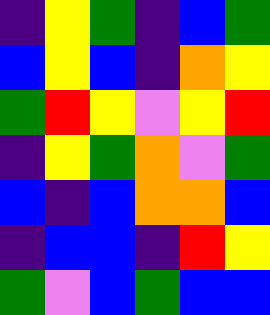[["indigo", "yellow", "green", "indigo", "blue", "green"], ["blue", "yellow", "blue", "indigo", "orange", "yellow"], ["green", "red", "yellow", "violet", "yellow", "red"], ["indigo", "yellow", "green", "orange", "violet", "green"], ["blue", "indigo", "blue", "orange", "orange", "blue"], ["indigo", "blue", "blue", "indigo", "red", "yellow"], ["green", "violet", "blue", "green", "blue", "blue"]]